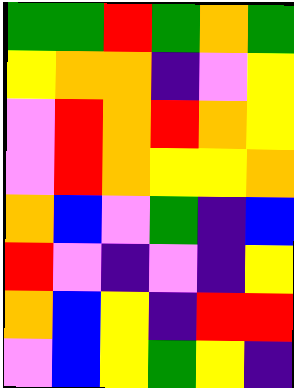[["green", "green", "red", "green", "orange", "green"], ["yellow", "orange", "orange", "indigo", "violet", "yellow"], ["violet", "red", "orange", "red", "orange", "yellow"], ["violet", "red", "orange", "yellow", "yellow", "orange"], ["orange", "blue", "violet", "green", "indigo", "blue"], ["red", "violet", "indigo", "violet", "indigo", "yellow"], ["orange", "blue", "yellow", "indigo", "red", "red"], ["violet", "blue", "yellow", "green", "yellow", "indigo"]]